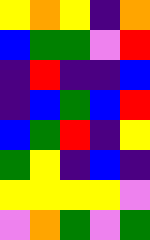[["yellow", "orange", "yellow", "indigo", "orange"], ["blue", "green", "green", "violet", "red"], ["indigo", "red", "indigo", "indigo", "blue"], ["indigo", "blue", "green", "blue", "red"], ["blue", "green", "red", "indigo", "yellow"], ["green", "yellow", "indigo", "blue", "indigo"], ["yellow", "yellow", "yellow", "yellow", "violet"], ["violet", "orange", "green", "violet", "green"]]